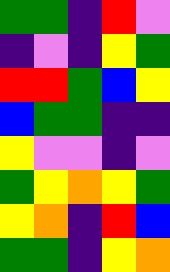[["green", "green", "indigo", "red", "violet"], ["indigo", "violet", "indigo", "yellow", "green"], ["red", "red", "green", "blue", "yellow"], ["blue", "green", "green", "indigo", "indigo"], ["yellow", "violet", "violet", "indigo", "violet"], ["green", "yellow", "orange", "yellow", "green"], ["yellow", "orange", "indigo", "red", "blue"], ["green", "green", "indigo", "yellow", "orange"]]